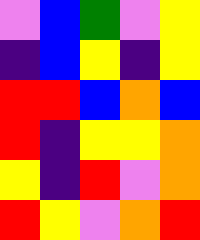[["violet", "blue", "green", "violet", "yellow"], ["indigo", "blue", "yellow", "indigo", "yellow"], ["red", "red", "blue", "orange", "blue"], ["red", "indigo", "yellow", "yellow", "orange"], ["yellow", "indigo", "red", "violet", "orange"], ["red", "yellow", "violet", "orange", "red"]]